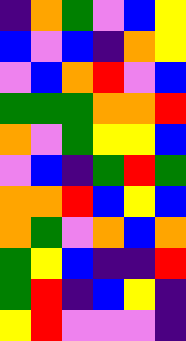[["indigo", "orange", "green", "violet", "blue", "yellow"], ["blue", "violet", "blue", "indigo", "orange", "yellow"], ["violet", "blue", "orange", "red", "violet", "blue"], ["green", "green", "green", "orange", "orange", "red"], ["orange", "violet", "green", "yellow", "yellow", "blue"], ["violet", "blue", "indigo", "green", "red", "green"], ["orange", "orange", "red", "blue", "yellow", "blue"], ["orange", "green", "violet", "orange", "blue", "orange"], ["green", "yellow", "blue", "indigo", "indigo", "red"], ["green", "red", "indigo", "blue", "yellow", "indigo"], ["yellow", "red", "violet", "violet", "violet", "indigo"]]